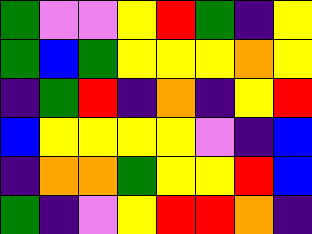[["green", "violet", "violet", "yellow", "red", "green", "indigo", "yellow"], ["green", "blue", "green", "yellow", "yellow", "yellow", "orange", "yellow"], ["indigo", "green", "red", "indigo", "orange", "indigo", "yellow", "red"], ["blue", "yellow", "yellow", "yellow", "yellow", "violet", "indigo", "blue"], ["indigo", "orange", "orange", "green", "yellow", "yellow", "red", "blue"], ["green", "indigo", "violet", "yellow", "red", "red", "orange", "indigo"]]